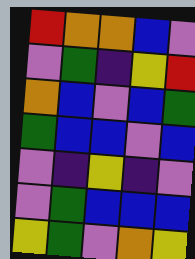[["red", "orange", "orange", "blue", "violet"], ["violet", "green", "indigo", "yellow", "red"], ["orange", "blue", "violet", "blue", "green"], ["green", "blue", "blue", "violet", "blue"], ["violet", "indigo", "yellow", "indigo", "violet"], ["violet", "green", "blue", "blue", "blue"], ["yellow", "green", "violet", "orange", "yellow"]]